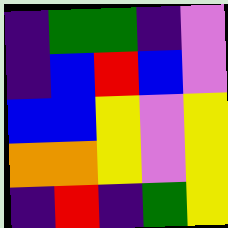[["indigo", "green", "green", "indigo", "violet"], ["indigo", "blue", "red", "blue", "violet"], ["blue", "blue", "yellow", "violet", "yellow"], ["orange", "orange", "yellow", "violet", "yellow"], ["indigo", "red", "indigo", "green", "yellow"]]